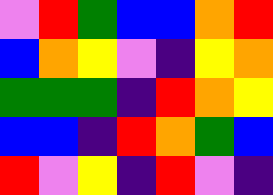[["violet", "red", "green", "blue", "blue", "orange", "red"], ["blue", "orange", "yellow", "violet", "indigo", "yellow", "orange"], ["green", "green", "green", "indigo", "red", "orange", "yellow"], ["blue", "blue", "indigo", "red", "orange", "green", "blue"], ["red", "violet", "yellow", "indigo", "red", "violet", "indigo"]]